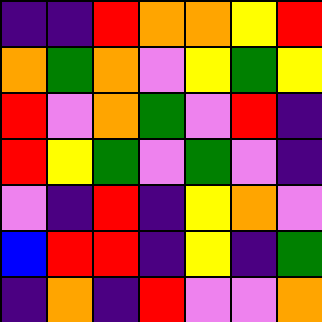[["indigo", "indigo", "red", "orange", "orange", "yellow", "red"], ["orange", "green", "orange", "violet", "yellow", "green", "yellow"], ["red", "violet", "orange", "green", "violet", "red", "indigo"], ["red", "yellow", "green", "violet", "green", "violet", "indigo"], ["violet", "indigo", "red", "indigo", "yellow", "orange", "violet"], ["blue", "red", "red", "indigo", "yellow", "indigo", "green"], ["indigo", "orange", "indigo", "red", "violet", "violet", "orange"]]